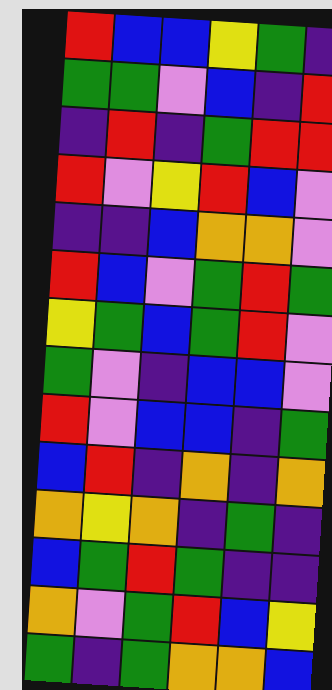[["red", "blue", "blue", "yellow", "green", "indigo"], ["green", "green", "violet", "blue", "indigo", "red"], ["indigo", "red", "indigo", "green", "red", "red"], ["red", "violet", "yellow", "red", "blue", "violet"], ["indigo", "indigo", "blue", "orange", "orange", "violet"], ["red", "blue", "violet", "green", "red", "green"], ["yellow", "green", "blue", "green", "red", "violet"], ["green", "violet", "indigo", "blue", "blue", "violet"], ["red", "violet", "blue", "blue", "indigo", "green"], ["blue", "red", "indigo", "orange", "indigo", "orange"], ["orange", "yellow", "orange", "indigo", "green", "indigo"], ["blue", "green", "red", "green", "indigo", "indigo"], ["orange", "violet", "green", "red", "blue", "yellow"], ["green", "indigo", "green", "orange", "orange", "blue"]]